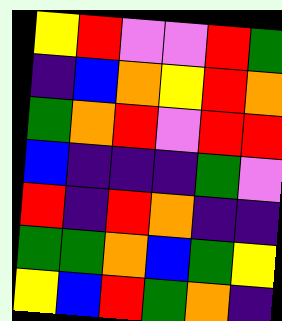[["yellow", "red", "violet", "violet", "red", "green"], ["indigo", "blue", "orange", "yellow", "red", "orange"], ["green", "orange", "red", "violet", "red", "red"], ["blue", "indigo", "indigo", "indigo", "green", "violet"], ["red", "indigo", "red", "orange", "indigo", "indigo"], ["green", "green", "orange", "blue", "green", "yellow"], ["yellow", "blue", "red", "green", "orange", "indigo"]]